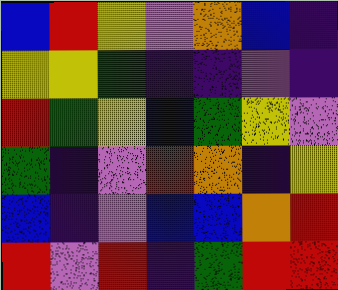[["blue", "red", "yellow", "violet", "orange", "blue", "indigo"], ["yellow", "yellow", "green", "indigo", "indigo", "violet", "indigo"], ["red", "green", "yellow", "blue", "green", "yellow", "violet"], ["green", "indigo", "violet", "red", "orange", "indigo", "yellow"], ["blue", "indigo", "violet", "blue", "blue", "orange", "red"], ["red", "violet", "red", "indigo", "green", "red", "red"]]